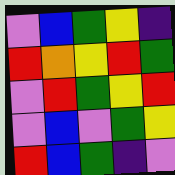[["violet", "blue", "green", "yellow", "indigo"], ["red", "orange", "yellow", "red", "green"], ["violet", "red", "green", "yellow", "red"], ["violet", "blue", "violet", "green", "yellow"], ["red", "blue", "green", "indigo", "violet"]]